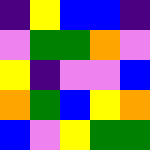[["indigo", "yellow", "blue", "blue", "indigo"], ["violet", "green", "green", "orange", "violet"], ["yellow", "indigo", "violet", "violet", "blue"], ["orange", "green", "blue", "yellow", "orange"], ["blue", "violet", "yellow", "green", "green"]]